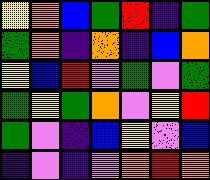[["yellow", "orange", "blue", "green", "red", "indigo", "green"], ["green", "orange", "indigo", "orange", "indigo", "blue", "orange"], ["yellow", "blue", "red", "violet", "green", "violet", "green"], ["green", "yellow", "green", "orange", "violet", "yellow", "red"], ["green", "violet", "indigo", "blue", "yellow", "violet", "blue"], ["indigo", "violet", "indigo", "violet", "orange", "red", "orange"]]